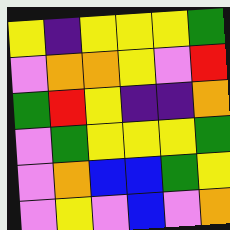[["yellow", "indigo", "yellow", "yellow", "yellow", "green"], ["violet", "orange", "orange", "yellow", "violet", "red"], ["green", "red", "yellow", "indigo", "indigo", "orange"], ["violet", "green", "yellow", "yellow", "yellow", "green"], ["violet", "orange", "blue", "blue", "green", "yellow"], ["violet", "yellow", "violet", "blue", "violet", "orange"]]